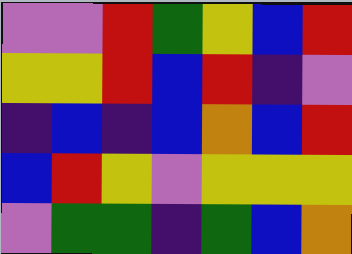[["violet", "violet", "red", "green", "yellow", "blue", "red"], ["yellow", "yellow", "red", "blue", "red", "indigo", "violet"], ["indigo", "blue", "indigo", "blue", "orange", "blue", "red"], ["blue", "red", "yellow", "violet", "yellow", "yellow", "yellow"], ["violet", "green", "green", "indigo", "green", "blue", "orange"]]